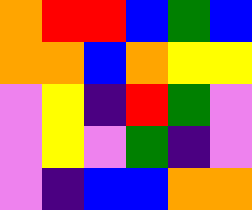[["orange", "red", "red", "blue", "green", "blue"], ["orange", "orange", "blue", "orange", "yellow", "yellow"], ["violet", "yellow", "indigo", "red", "green", "violet"], ["violet", "yellow", "violet", "green", "indigo", "violet"], ["violet", "indigo", "blue", "blue", "orange", "orange"]]